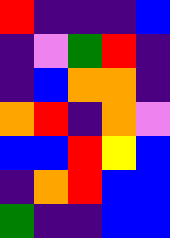[["red", "indigo", "indigo", "indigo", "blue"], ["indigo", "violet", "green", "red", "indigo"], ["indigo", "blue", "orange", "orange", "indigo"], ["orange", "red", "indigo", "orange", "violet"], ["blue", "blue", "red", "yellow", "blue"], ["indigo", "orange", "red", "blue", "blue"], ["green", "indigo", "indigo", "blue", "blue"]]